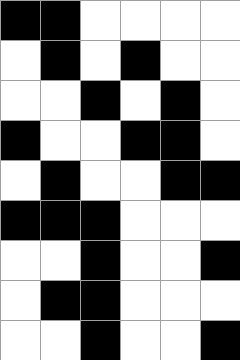[["black", "black", "white", "white", "white", "white"], ["white", "black", "white", "black", "white", "white"], ["white", "white", "black", "white", "black", "white"], ["black", "white", "white", "black", "black", "white"], ["white", "black", "white", "white", "black", "black"], ["black", "black", "black", "white", "white", "white"], ["white", "white", "black", "white", "white", "black"], ["white", "black", "black", "white", "white", "white"], ["white", "white", "black", "white", "white", "black"]]